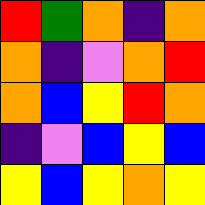[["red", "green", "orange", "indigo", "orange"], ["orange", "indigo", "violet", "orange", "red"], ["orange", "blue", "yellow", "red", "orange"], ["indigo", "violet", "blue", "yellow", "blue"], ["yellow", "blue", "yellow", "orange", "yellow"]]